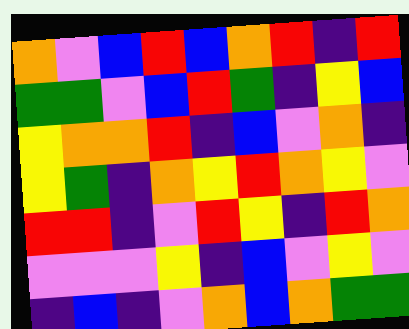[["orange", "violet", "blue", "red", "blue", "orange", "red", "indigo", "red"], ["green", "green", "violet", "blue", "red", "green", "indigo", "yellow", "blue"], ["yellow", "orange", "orange", "red", "indigo", "blue", "violet", "orange", "indigo"], ["yellow", "green", "indigo", "orange", "yellow", "red", "orange", "yellow", "violet"], ["red", "red", "indigo", "violet", "red", "yellow", "indigo", "red", "orange"], ["violet", "violet", "violet", "yellow", "indigo", "blue", "violet", "yellow", "violet"], ["indigo", "blue", "indigo", "violet", "orange", "blue", "orange", "green", "green"]]